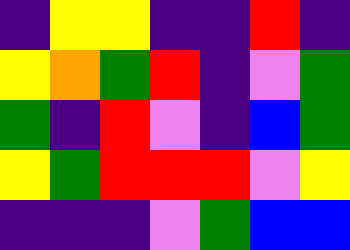[["indigo", "yellow", "yellow", "indigo", "indigo", "red", "indigo"], ["yellow", "orange", "green", "red", "indigo", "violet", "green"], ["green", "indigo", "red", "violet", "indigo", "blue", "green"], ["yellow", "green", "red", "red", "red", "violet", "yellow"], ["indigo", "indigo", "indigo", "violet", "green", "blue", "blue"]]